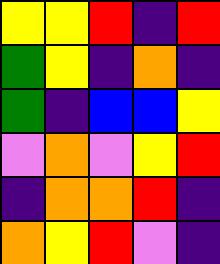[["yellow", "yellow", "red", "indigo", "red"], ["green", "yellow", "indigo", "orange", "indigo"], ["green", "indigo", "blue", "blue", "yellow"], ["violet", "orange", "violet", "yellow", "red"], ["indigo", "orange", "orange", "red", "indigo"], ["orange", "yellow", "red", "violet", "indigo"]]